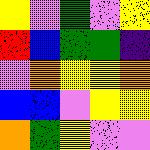[["yellow", "violet", "green", "violet", "yellow"], ["red", "blue", "green", "green", "indigo"], ["violet", "orange", "yellow", "yellow", "orange"], ["blue", "blue", "violet", "yellow", "yellow"], ["orange", "green", "yellow", "violet", "violet"]]